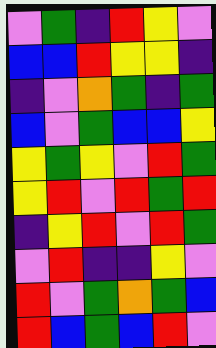[["violet", "green", "indigo", "red", "yellow", "violet"], ["blue", "blue", "red", "yellow", "yellow", "indigo"], ["indigo", "violet", "orange", "green", "indigo", "green"], ["blue", "violet", "green", "blue", "blue", "yellow"], ["yellow", "green", "yellow", "violet", "red", "green"], ["yellow", "red", "violet", "red", "green", "red"], ["indigo", "yellow", "red", "violet", "red", "green"], ["violet", "red", "indigo", "indigo", "yellow", "violet"], ["red", "violet", "green", "orange", "green", "blue"], ["red", "blue", "green", "blue", "red", "violet"]]